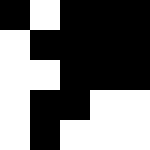[["black", "white", "black", "black", "black"], ["white", "black", "black", "black", "black"], ["white", "white", "black", "black", "black"], ["white", "black", "black", "white", "white"], ["white", "black", "white", "white", "white"]]